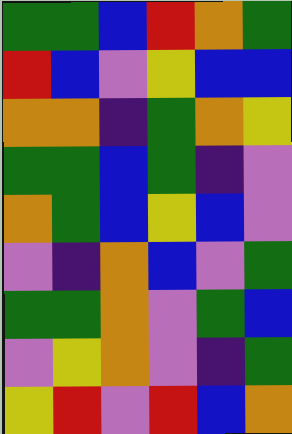[["green", "green", "blue", "red", "orange", "green"], ["red", "blue", "violet", "yellow", "blue", "blue"], ["orange", "orange", "indigo", "green", "orange", "yellow"], ["green", "green", "blue", "green", "indigo", "violet"], ["orange", "green", "blue", "yellow", "blue", "violet"], ["violet", "indigo", "orange", "blue", "violet", "green"], ["green", "green", "orange", "violet", "green", "blue"], ["violet", "yellow", "orange", "violet", "indigo", "green"], ["yellow", "red", "violet", "red", "blue", "orange"]]